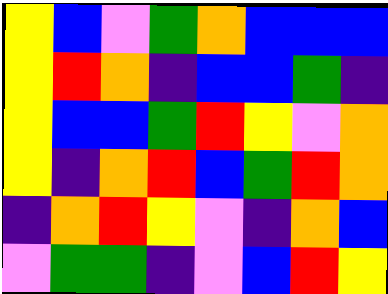[["yellow", "blue", "violet", "green", "orange", "blue", "blue", "blue"], ["yellow", "red", "orange", "indigo", "blue", "blue", "green", "indigo"], ["yellow", "blue", "blue", "green", "red", "yellow", "violet", "orange"], ["yellow", "indigo", "orange", "red", "blue", "green", "red", "orange"], ["indigo", "orange", "red", "yellow", "violet", "indigo", "orange", "blue"], ["violet", "green", "green", "indigo", "violet", "blue", "red", "yellow"]]